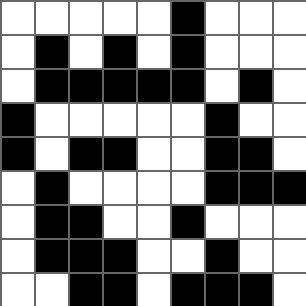[["white", "white", "white", "white", "white", "black", "white", "white", "white"], ["white", "black", "white", "black", "white", "black", "white", "white", "white"], ["white", "black", "black", "black", "black", "black", "white", "black", "white"], ["black", "white", "white", "white", "white", "white", "black", "white", "white"], ["black", "white", "black", "black", "white", "white", "black", "black", "white"], ["white", "black", "white", "white", "white", "white", "black", "black", "black"], ["white", "black", "black", "white", "white", "black", "white", "white", "white"], ["white", "black", "black", "black", "white", "white", "black", "white", "white"], ["white", "white", "black", "black", "white", "black", "black", "black", "white"]]